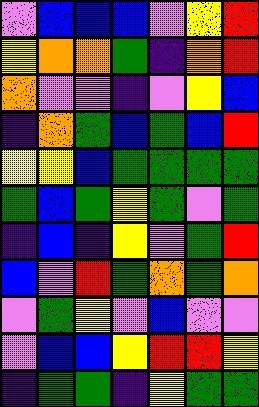[["violet", "blue", "blue", "blue", "violet", "yellow", "red"], ["yellow", "orange", "orange", "green", "indigo", "orange", "red"], ["orange", "violet", "violet", "indigo", "violet", "yellow", "blue"], ["indigo", "orange", "green", "blue", "green", "blue", "red"], ["yellow", "yellow", "blue", "green", "green", "green", "green"], ["green", "blue", "green", "yellow", "green", "violet", "green"], ["indigo", "blue", "indigo", "yellow", "violet", "green", "red"], ["blue", "violet", "red", "green", "orange", "green", "orange"], ["violet", "green", "yellow", "violet", "blue", "violet", "violet"], ["violet", "blue", "blue", "yellow", "red", "red", "yellow"], ["indigo", "green", "green", "indigo", "yellow", "green", "green"]]